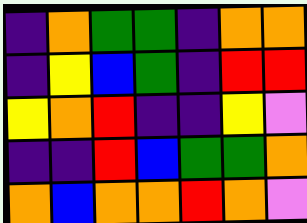[["indigo", "orange", "green", "green", "indigo", "orange", "orange"], ["indigo", "yellow", "blue", "green", "indigo", "red", "red"], ["yellow", "orange", "red", "indigo", "indigo", "yellow", "violet"], ["indigo", "indigo", "red", "blue", "green", "green", "orange"], ["orange", "blue", "orange", "orange", "red", "orange", "violet"]]